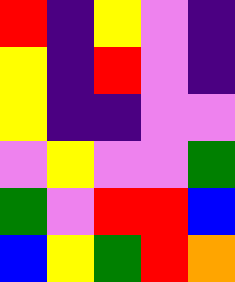[["red", "indigo", "yellow", "violet", "indigo"], ["yellow", "indigo", "red", "violet", "indigo"], ["yellow", "indigo", "indigo", "violet", "violet"], ["violet", "yellow", "violet", "violet", "green"], ["green", "violet", "red", "red", "blue"], ["blue", "yellow", "green", "red", "orange"]]